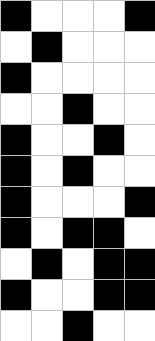[["black", "white", "white", "white", "black"], ["white", "black", "white", "white", "white"], ["black", "white", "white", "white", "white"], ["white", "white", "black", "white", "white"], ["black", "white", "white", "black", "white"], ["black", "white", "black", "white", "white"], ["black", "white", "white", "white", "black"], ["black", "white", "black", "black", "white"], ["white", "black", "white", "black", "black"], ["black", "white", "white", "black", "black"], ["white", "white", "black", "white", "white"]]